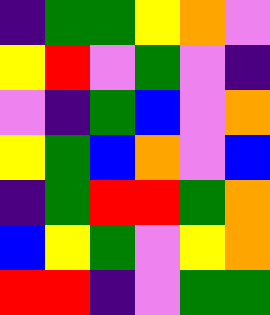[["indigo", "green", "green", "yellow", "orange", "violet"], ["yellow", "red", "violet", "green", "violet", "indigo"], ["violet", "indigo", "green", "blue", "violet", "orange"], ["yellow", "green", "blue", "orange", "violet", "blue"], ["indigo", "green", "red", "red", "green", "orange"], ["blue", "yellow", "green", "violet", "yellow", "orange"], ["red", "red", "indigo", "violet", "green", "green"]]